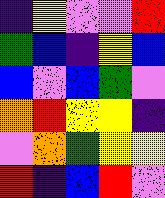[["indigo", "yellow", "violet", "violet", "red"], ["green", "blue", "indigo", "yellow", "blue"], ["blue", "violet", "blue", "green", "violet"], ["orange", "red", "yellow", "yellow", "indigo"], ["violet", "orange", "green", "yellow", "yellow"], ["red", "indigo", "blue", "red", "violet"]]